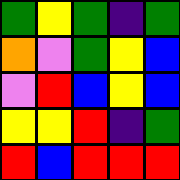[["green", "yellow", "green", "indigo", "green"], ["orange", "violet", "green", "yellow", "blue"], ["violet", "red", "blue", "yellow", "blue"], ["yellow", "yellow", "red", "indigo", "green"], ["red", "blue", "red", "red", "red"]]